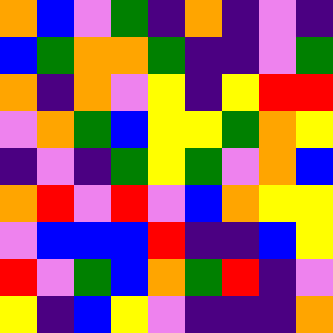[["orange", "blue", "violet", "green", "indigo", "orange", "indigo", "violet", "indigo"], ["blue", "green", "orange", "orange", "green", "indigo", "indigo", "violet", "green"], ["orange", "indigo", "orange", "violet", "yellow", "indigo", "yellow", "red", "red"], ["violet", "orange", "green", "blue", "yellow", "yellow", "green", "orange", "yellow"], ["indigo", "violet", "indigo", "green", "yellow", "green", "violet", "orange", "blue"], ["orange", "red", "violet", "red", "violet", "blue", "orange", "yellow", "yellow"], ["violet", "blue", "blue", "blue", "red", "indigo", "indigo", "blue", "yellow"], ["red", "violet", "green", "blue", "orange", "green", "red", "indigo", "violet"], ["yellow", "indigo", "blue", "yellow", "violet", "indigo", "indigo", "indigo", "orange"]]